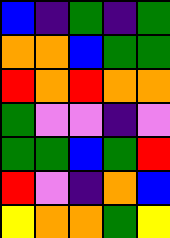[["blue", "indigo", "green", "indigo", "green"], ["orange", "orange", "blue", "green", "green"], ["red", "orange", "red", "orange", "orange"], ["green", "violet", "violet", "indigo", "violet"], ["green", "green", "blue", "green", "red"], ["red", "violet", "indigo", "orange", "blue"], ["yellow", "orange", "orange", "green", "yellow"]]